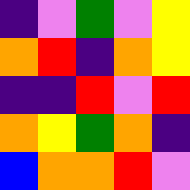[["indigo", "violet", "green", "violet", "yellow"], ["orange", "red", "indigo", "orange", "yellow"], ["indigo", "indigo", "red", "violet", "red"], ["orange", "yellow", "green", "orange", "indigo"], ["blue", "orange", "orange", "red", "violet"]]